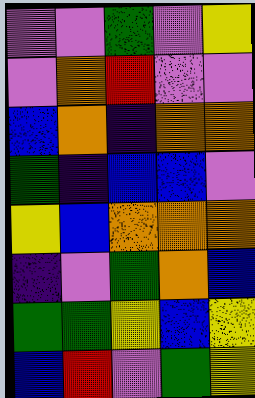[["violet", "violet", "green", "violet", "yellow"], ["violet", "orange", "red", "violet", "violet"], ["blue", "orange", "indigo", "orange", "orange"], ["green", "indigo", "blue", "blue", "violet"], ["yellow", "blue", "orange", "orange", "orange"], ["indigo", "violet", "green", "orange", "blue"], ["green", "green", "yellow", "blue", "yellow"], ["blue", "red", "violet", "green", "yellow"]]